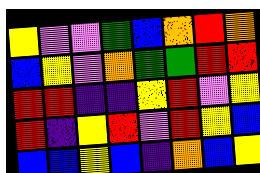[["yellow", "violet", "violet", "green", "blue", "orange", "red", "orange"], ["blue", "yellow", "violet", "orange", "green", "green", "red", "red"], ["red", "red", "indigo", "indigo", "yellow", "red", "violet", "yellow"], ["red", "indigo", "yellow", "red", "violet", "red", "yellow", "blue"], ["blue", "blue", "yellow", "blue", "indigo", "orange", "blue", "yellow"]]